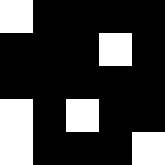[["white", "black", "black", "black", "black"], ["black", "black", "black", "white", "black"], ["black", "black", "black", "black", "black"], ["white", "black", "white", "black", "black"], ["white", "black", "black", "black", "white"]]